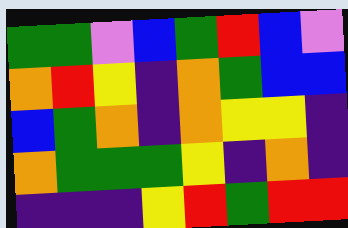[["green", "green", "violet", "blue", "green", "red", "blue", "violet"], ["orange", "red", "yellow", "indigo", "orange", "green", "blue", "blue"], ["blue", "green", "orange", "indigo", "orange", "yellow", "yellow", "indigo"], ["orange", "green", "green", "green", "yellow", "indigo", "orange", "indigo"], ["indigo", "indigo", "indigo", "yellow", "red", "green", "red", "red"]]